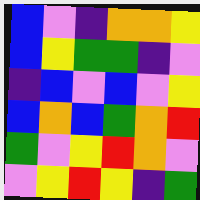[["blue", "violet", "indigo", "orange", "orange", "yellow"], ["blue", "yellow", "green", "green", "indigo", "violet"], ["indigo", "blue", "violet", "blue", "violet", "yellow"], ["blue", "orange", "blue", "green", "orange", "red"], ["green", "violet", "yellow", "red", "orange", "violet"], ["violet", "yellow", "red", "yellow", "indigo", "green"]]